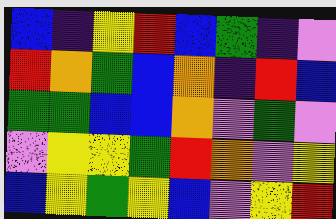[["blue", "indigo", "yellow", "red", "blue", "green", "indigo", "violet"], ["red", "orange", "green", "blue", "orange", "indigo", "red", "blue"], ["green", "green", "blue", "blue", "orange", "violet", "green", "violet"], ["violet", "yellow", "yellow", "green", "red", "orange", "violet", "yellow"], ["blue", "yellow", "green", "yellow", "blue", "violet", "yellow", "red"]]